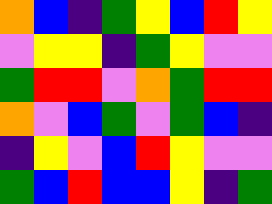[["orange", "blue", "indigo", "green", "yellow", "blue", "red", "yellow"], ["violet", "yellow", "yellow", "indigo", "green", "yellow", "violet", "violet"], ["green", "red", "red", "violet", "orange", "green", "red", "red"], ["orange", "violet", "blue", "green", "violet", "green", "blue", "indigo"], ["indigo", "yellow", "violet", "blue", "red", "yellow", "violet", "violet"], ["green", "blue", "red", "blue", "blue", "yellow", "indigo", "green"]]